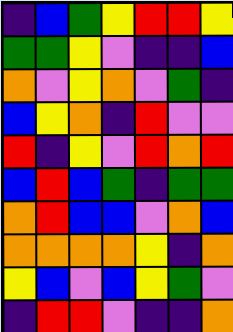[["indigo", "blue", "green", "yellow", "red", "red", "yellow"], ["green", "green", "yellow", "violet", "indigo", "indigo", "blue"], ["orange", "violet", "yellow", "orange", "violet", "green", "indigo"], ["blue", "yellow", "orange", "indigo", "red", "violet", "violet"], ["red", "indigo", "yellow", "violet", "red", "orange", "red"], ["blue", "red", "blue", "green", "indigo", "green", "green"], ["orange", "red", "blue", "blue", "violet", "orange", "blue"], ["orange", "orange", "orange", "orange", "yellow", "indigo", "orange"], ["yellow", "blue", "violet", "blue", "yellow", "green", "violet"], ["indigo", "red", "red", "violet", "indigo", "indigo", "orange"]]